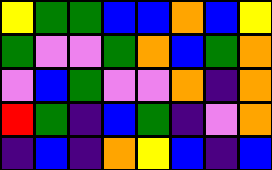[["yellow", "green", "green", "blue", "blue", "orange", "blue", "yellow"], ["green", "violet", "violet", "green", "orange", "blue", "green", "orange"], ["violet", "blue", "green", "violet", "violet", "orange", "indigo", "orange"], ["red", "green", "indigo", "blue", "green", "indigo", "violet", "orange"], ["indigo", "blue", "indigo", "orange", "yellow", "blue", "indigo", "blue"]]